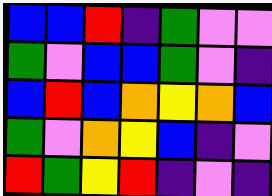[["blue", "blue", "red", "indigo", "green", "violet", "violet"], ["green", "violet", "blue", "blue", "green", "violet", "indigo"], ["blue", "red", "blue", "orange", "yellow", "orange", "blue"], ["green", "violet", "orange", "yellow", "blue", "indigo", "violet"], ["red", "green", "yellow", "red", "indigo", "violet", "indigo"]]